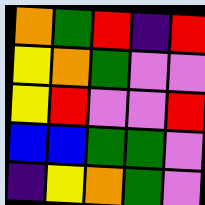[["orange", "green", "red", "indigo", "red"], ["yellow", "orange", "green", "violet", "violet"], ["yellow", "red", "violet", "violet", "red"], ["blue", "blue", "green", "green", "violet"], ["indigo", "yellow", "orange", "green", "violet"]]